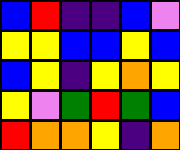[["blue", "red", "indigo", "indigo", "blue", "violet"], ["yellow", "yellow", "blue", "blue", "yellow", "blue"], ["blue", "yellow", "indigo", "yellow", "orange", "yellow"], ["yellow", "violet", "green", "red", "green", "blue"], ["red", "orange", "orange", "yellow", "indigo", "orange"]]